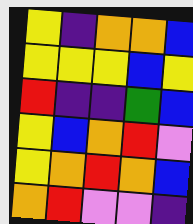[["yellow", "indigo", "orange", "orange", "blue"], ["yellow", "yellow", "yellow", "blue", "yellow"], ["red", "indigo", "indigo", "green", "blue"], ["yellow", "blue", "orange", "red", "violet"], ["yellow", "orange", "red", "orange", "blue"], ["orange", "red", "violet", "violet", "indigo"]]